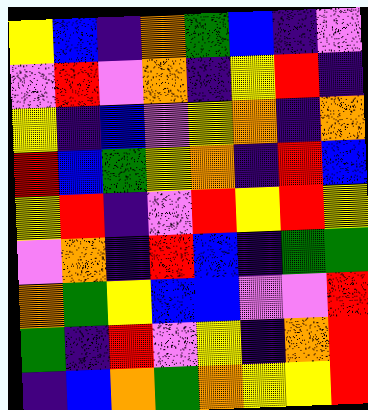[["yellow", "blue", "indigo", "orange", "green", "blue", "indigo", "violet"], ["violet", "red", "violet", "orange", "indigo", "yellow", "red", "indigo"], ["yellow", "indigo", "blue", "violet", "yellow", "orange", "indigo", "orange"], ["red", "blue", "green", "yellow", "orange", "indigo", "red", "blue"], ["yellow", "red", "indigo", "violet", "red", "yellow", "red", "yellow"], ["violet", "orange", "indigo", "red", "blue", "indigo", "green", "green"], ["orange", "green", "yellow", "blue", "blue", "violet", "violet", "red"], ["green", "indigo", "red", "violet", "yellow", "indigo", "orange", "red"], ["indigo", "blue", "orange", "green", "orange", "yellow", "yellow", "red"]]